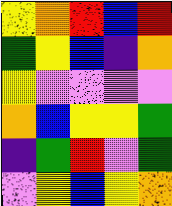[["yellow", "orange", "red", "blue", "red"], ["green", "yellow", "blue", "indigo", "orange"], ["yellow", "violet", "violet", "violet", "violet"], ["orange", "blue", "yellow", "yellow", "green"], ["indigo", "green", "red", "violet", "green"], ["violet", "yellow", "blue", "yellow", "orange"]]